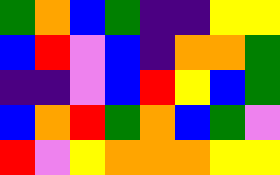[["green", "orange", "blue", "green", "indigo", "indigo", "yellow", "yellow"], ["blue", "red", "violet", "blue", "indigo", "orange", "orange", "green"], ["indigo", "indigo", "violet", "blue", "red", "yellow", "blue", "green"], ["blue", "orange", "red", "green", "orange", "blue", "green", "violet"], ["red", "violet", "yellow", "orange", "orange", "orange", "yellow", "yellow"]]